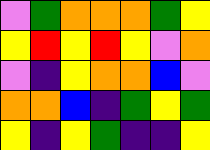[["violet", "green", "orange", "orange", "orange", "green", "yellow"], ["yellow", "red", "yellow", "red", "yellow", "violet", "orange"], ["violet", "indigo", "yellow", "orange", "orange", "blue", "violet"], ["orange", "orange", "blue", "indigo", "green", "yellow", "green"], ["yellow", "indigo", "yellow", "green", "indigo", "indigo", "yellow"]]